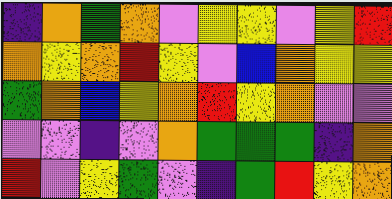[["indigo", "orange", "green", "orange", "violet", "yellow", "yellow", "violet", "yellow", "red"], ["orange", "yellow", "orange", "red", "yellow", "violet", "blue", "orange", "yellow", "yellow"], ["green", "orange", "blue", "yellow", "orange", "red", "yellow", "orange", "violet", "violet"], ["violet", "violet", "indigo", "violet", "orange", "green", "green", "green", "indigo", "orange"], ["red", "violet", "yellow", "green", "violet", "indigo", "green", "red", "yellow", "orange"]]